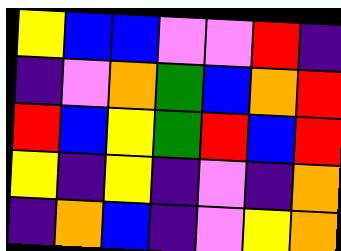[["yellow", "blue", "blue", "violet", "violet", "red", "indigo"], ["indigo", "violet", "orange", "green", "blue", "orange", "red"], ["red", "blue", "yellow", "green", "red", "blue", "red"], ["yellow", "indigo", "yellow", "indigo", "violet", "indigo", "orange"], ["indigo", "orange", "blue", "indigo", "violet", "yellow", "orange"]]